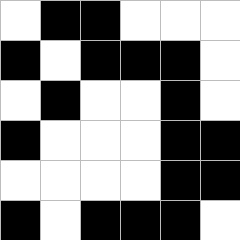[["white", "black", "black", "white", "white", "white"], ["black", "white", "black", "black", "black", "white"], ["white", "black", "white", "white", "black", "white"], ["black", "white", "white", "white", "black", "black"], ["white", "white", "white", "white", "black", "black"], ["black", "white", "black", "black", "black", "white"]]